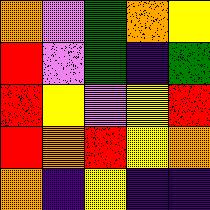[["orange", "violet", "green", "orange", "yellow"], ["red", "violet", "green", "indigo", "green"], ["red", "yellow", "violet", "yellow", "red"], ["red", "orange", "red", "yellow", "orange"], ["orange", "indigo", "yellow", "indigo", "indigo"]]